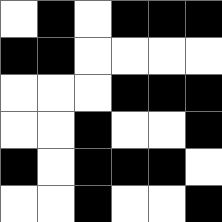[["white", "black", "white", "black", "black", "black"], ["black", "black", "white", "white", "white", "white"], ["white", "white", "white", "black", "black", "black"], ["white", "white", "black", "white", "white", "black"], ["black", "white", "black", "black", "black", "white"], ["white", "white", "black", "white", "white", "black"]]